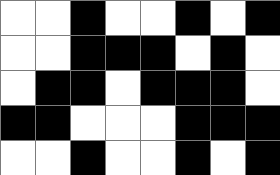[["white", "white", "black", "white", "white", "black", "white", "black"], ["white", "white", "black", "black", "black", "white", "black", "white"], ["white", "black", "black", "white", "black", "black", "black", "white"], ["black", "black", "white", "white", "white", "black", "black", "black"], ["white", "white", "black", "white", "white", "black", "white", "black"]]